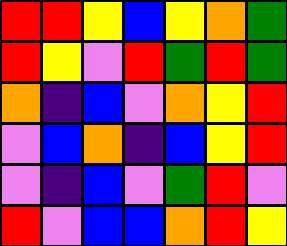[["red", "red", "yellow", "blue", "yellow", "orange", "green"], ["red", "yellow", "violet", "red", "green", "red", "green"], ["orange", "indigo", "blue", "violet", "orange", "yellow", "red"], ["violet", "blue", "orange", "indigo", "blue", "yellow", "red"], ["violet", "indigo", "blue", "violet", "green", "red", "violet"], ["red", "violet", "blue", "blue", "orange", "red", "yellow"]]